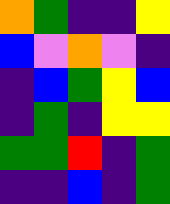[["orange", "green", "indigo", "indigo", "yellow"], ["blue", "violet", "orange", "violet", "indigo"], ["indigo", "blue", "green", "yellow", "blue"], ["indigo", "green", "indigo", "yellow", "yellow"], ["green", "green", "red", "indigo", "green"], ["indigo", "indigo", "blue", "indigo", "green"]]